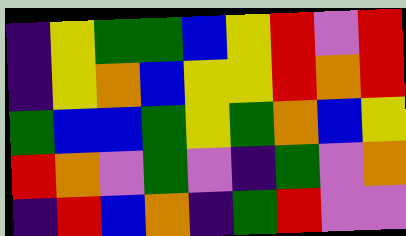[["indigo", "yellow", "green", "green", "blue", "yellow", "red", "violet", "red"], ["indigo", "yellow", "orange", "blue", "yellow", "yellow", "red", "orange", "red"], ["green", "blue", "blue", "green", "yellow", "green", "orange", "blue", "yellow"], ["red", "orange", "violet", "green", "violet", "indigo", "green", "violet", "orange"], ["indigo", "red", "blue", "orange", "indigo", "green", "red", "violet", "violet"]]